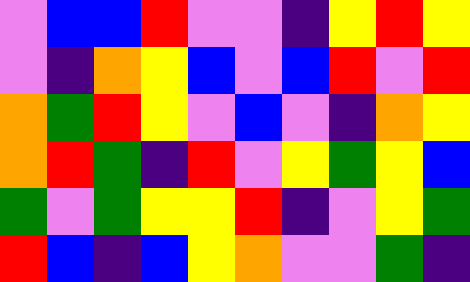[["violet", "blue", "blue", "red", "violet", "violet", "indigo", "yellow", "red", "yellow"], ["violet", "indigo", "orange", "yellow", "blue", "violet", "blue", "red", "violet", "red"], ["orange", "green", "red", "yellow", "violet", "blue", "violet", "indigo", "orange", "yellow"], ["orange", "red", "green", "indigo", "red", "violet", "yellow", "green", "yellow", "blue"], ["green", "violet", "green", "yellow", "yellow", "red", "indigo", "violet", "yellow", "green"], ["red", "blue", "indigo", "blue", "yellow", "orange", "violet", "violet", "green", "indigo"]]